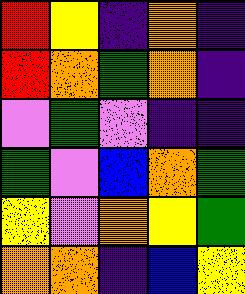[["red", "yellow", "indigo", "orange", "indigo"], ["red", "orange", "green", "orange", "indigo"], ["violet", "green", "violet", "indigo", "indigo"], ["green", "violet", "blue", "orange", "green"], ["yellow", "violet", "orange", "yellow", "green"], ["orange", "orange", "indigo", "blue", "yellow"]]